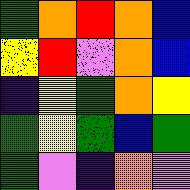[["green", "orange", "red", "orange", "blue"], ["yellow", "red", "violet", "orange", "blue"], ["indigo", "yellow", "green", "orange", "yellow"], ["green", "yellow", "green", "blue", "green"], ["green", "violet", "indigo", "orange", "violet"]]